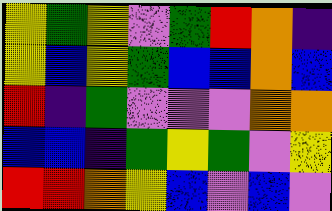[["yellow", "green", "yellow", "violet", "green", "red", "orange", "indigo"], ["yellow", "blue", "yellow", "green", "blue", "blue", "orange", "blue"], ["red", "indigo", "green", "violet", "violet", "violet", "orange", "orange"], ["blue", "blue", "indigo", "green", "yellow", "green", "violet", "yellow"], ["red", "red", "orange", "yellow", "blue", "violet", "blue", "violet"]]